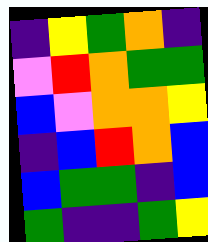[["indigo", "yellow", "green", "orange", "indigo"], ["violet", "red", "orange", "green", "green"], ["blue", "violet", "orange", "orange", "yellow"], ["indigo", "blue", "red", "orange", "blue"], ["blue", "green", "green", "indigo", "blue"], ["green", "indigo", "indigo", "green", "yellow"]]